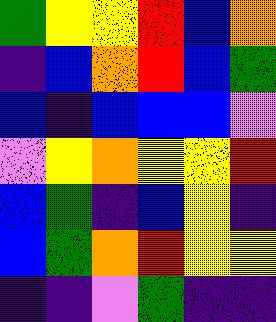[["green", "yellow", "yellow", "red", "blue", "orange"], ["indigo", "blue", "orange", "red", "blue", "green"], ["blue", "indigo", "blue", "blue", "blue", "violet"], ["violet", "yellow", "orange", "yellow", "yellow", "red"], ["blue", "green", "indigo", "blue", "yellow", "indigo"], ["blue", "green", "orange", "red", "yellow", "yellow"], ["indigo", "indigo", "violet", "green", "indigo", "indigo"]]